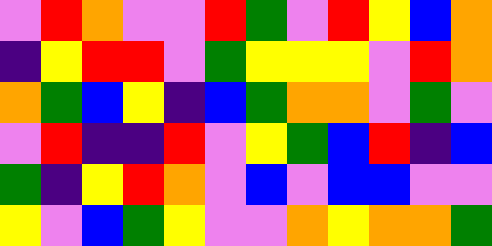[["violet", "red", "orange", "violet", "violet", "red", "green", "violet", "red", "yellow", "blue", "orange"], ["indigo", "yellow", "red", "red", "violet", "green", "yellow", "yellow", "yellow", "violet", "red", "orange"], ["orange", "green", "blue", "yellow", "indigo", "blue", "green", "orange", "orange", "violet", "green", "violet"], ["violet", "red", "indigo", "indigo", "red", "violet", "yellow", "green", "blue", "red", "indigo", "blue"], ["green", "indigo", "yellow", "red", "orange", "violet", "blue", "violet", "blue", "blue", "violet", "violet"], ["yellow", "violet", "blue", "green", "yellow", "violet", "violet", "orange", "yellow", "orange", "orange", "green"]]